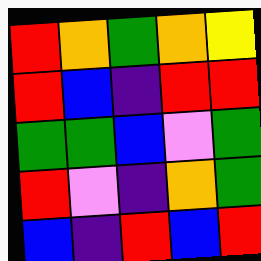[["red", "orange", "green", "orange", "yellow"], ["red", "blue", "indigo", "red", "red"], ["green", "green", "blue", "violet", "green"], ["red", "violet", "indigo", "orange", "green"], ["blue", "indigo", "red", "blue", "red"]]